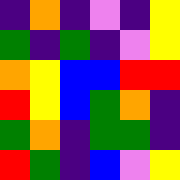[["indigo", "orange", "indigo", "violet", "indigo", "yellow"], ["green", "indigo", "green", "indigo", "violet", "yellow"], ["orange", "yellow", "blue", "blue", "red", "red"], ["red", "yellow", "blue", "green", "orange", "indigo"], ["green", "orange", "indigo", "green", "green", "indigo"], ["red", "green", "indigo", "blue", "violet", "yellow"]]